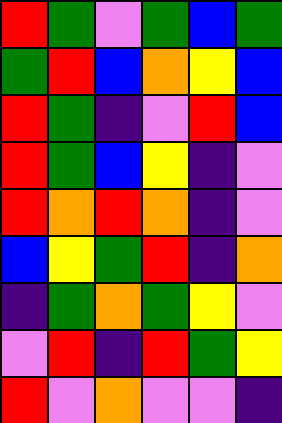[["red", "green", "violet", "green", "blue", "green"], ["green", "red", "blue", "orange", "yellow", "blue"], ["red", "green", "indigo", "violet", "red", "blue"], ["red", "green", "blue", "yellow", "indigo", "violet"], ["red", "orange", "red", "orange", "indigo", "violet"], ["blue", "yellow", "green", "red", "indigo", "orange"], ["indigo", "green", "orange", "green", "yellow", "violet"], ["violet", "red", "indigo", "red", "green", "yellow"], ["red", "violet", "orange", "violet", "violet", "indigo"]]